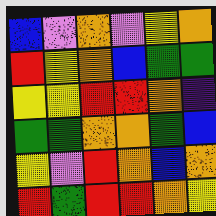[["blue", "violet", "orange", "violet", "yellow", "orange"], ["red", "yellow", "orange", "blue", "green", "green"], ["yellow", "yellow", "red", "red", "orange", "indigo"], ["green", "green", "orange", "orange", "green", "blue"], ["yellow", "violet", "red", "orange", "blue", "orange"], ["red", "green", "red", "red", "orange", "yellow"]]